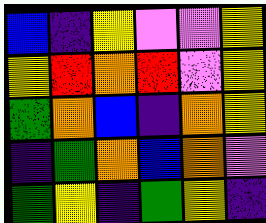[["blue", "indigo", "yellow", "violet", "violet", "yellow"], ["yellow", "red", "orange", "red", "violet", "yellow"], ["green", "orange", "blue", "indigo", "orange", "yellow"], ["indigo", "green", "orange", "blue", "orange", "violet"], ["green", "yellow", "indigo", "green", "yellow", "indigo"]]